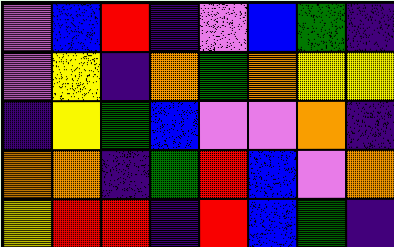[["violet", "blue", "red", "indigo", "violet", "blue", "green", "indigo"], ["violet", "yellow", "indigo", "orange", "green", "orange", "yellow", "yellow"], ["indigo", "yellow", "green", "blue", "violet", "violet", "orange", "indigo"], ["orange", "orange", "indigo", "green", "red", "blue", "violet", "orange"], ["yellow", "red", "red", "indigo", "red", "blue", "green", "indigo"]]